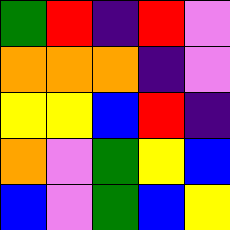[["green", "red", "indigo", "red", "violet"], ["orange", "orange", "orange", "indigo", "violet"], ["yellow", "yellow", "blue", "red", "indigo"], ["orange", "violet", "green", "yellow", "blue"], ["blue", "violet", "green", "blue", "yellow"]]